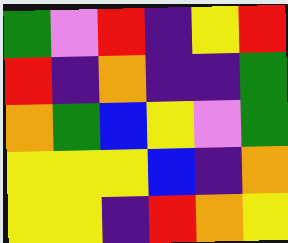[["green", "violet", "red", "indigo", "yellow", "red"], ["red", "indigo", "orange", "indigo", "indigo", "green"], ["orange", "green", "blue", "yellow", "violet", "green"], ["yellow", "yellow", "yellow", "blue", "indigo", "orange"], ["yellow", "yellow", "indigo", "red", "orange", "yellow"]]